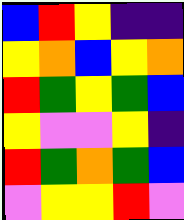[["blue", "red", "yellow", "indigo", "indigo"], ["yellow", "orange", "blue", "yellow", "orange"], ["red", "green", "yellow", "green", "blue"], ["yellow", "violet", "violet", "yellow", "indigo"], ["red", "green", "orange", "green", "blue"], ["violet", "yellow", "yellow", "red", "violet"]]